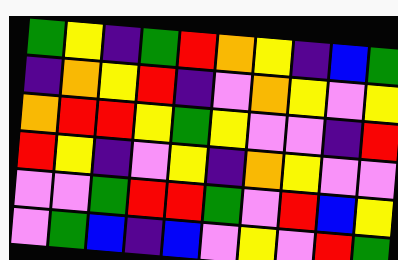[["green", "yellow", "indigo", "green", "red", "orange", "yellow", "indigo", "blue", "green"], ["indigo", "orange", "yellow", "red", "indigo", "violet", "orange", "yellow", "violet", "yellow"], ["orange", "red", "red", "yellow", "green", "yellow", "violet", "violet", "indigo", "red"], ["red", "yellow", "indigo", "violet", "yellow", "indigo", "orange", "yellow", "violet", "violet"], ["violet", "violet", "green", "red", "red", "green", "violet", "red", "blue", "yellow"], ["violet", "green", "blue", "indigo", "blue", "violet", "yellow", "violet", "red", "green"]]